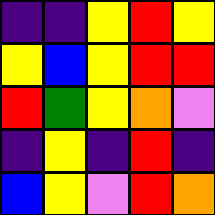[["indigo", "indigo", "yellow", "red", "yellow"], ["yellow", "blue", "yellow", "red", "red"], ["red", "green", "yellow", "orange", "violet"], ["indigo", "yellow", "indigo", "red", "indigo"], ["blue", "yellow", "violet", "red", "orange"]]